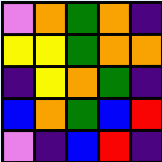[["violet", "orange", "green", "orange", "indigo"], ["yellow", "yellow", "green", "orange", "orange"], ["indigo", "yellow", "orange", "green", "indigo"], ["blue", "orange", "green", "blue", "red"], ["violet", "indigo", "blue", "red", "indigo"]]